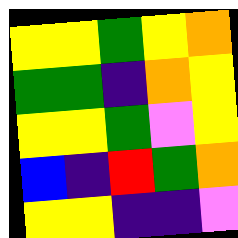[["yellow", "yellow", "green", "yellow", "orange"], ["green", "green", "indigo", "orange", "yellow"], ["yellow", "yellow", "green", "violet", "yellow"], ["blue", "indigo", "red", "green", "orange"], ["yellow", "yellow", "indigo", "indigo", "violet"]]